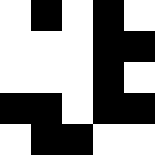[["white", "black", "white", "black", "white"], ["white", "white", "white", "black", "black"], ["white", "white", "white", "black", "white"], ["black", "black", "white", "black", "black"], ["white", "black", "black", "white", "white"]]